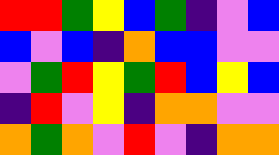[["red", "red", "green", "yellow", "blue", "green", "indigo", "violet", "blue"], ["blue", "violet", "blue", "indigo", "orange", "blue", "blue", "violet", "violet"], ["violet", "green", "red", "yellow", "green", "red", "blue", "yellow", "blue"], ["indigo", "red", "violet", "yellow", "indigo", "orange", "orange", "violet", "violet"], ["orange", "green", "orange", "violet", "red", "violet", "indigo", "orange", "orange"]]